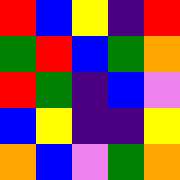[["red", "blue", "yellow", "indigo", "red"], ["green", "red", "blue", "green", "orange"], ["red", "green", "indigo", "blue", "violet"], ["blue", "yellow", "indigo", "indigo", "yellow"], ["orange", "blue", "violet", "green", "orange"]]